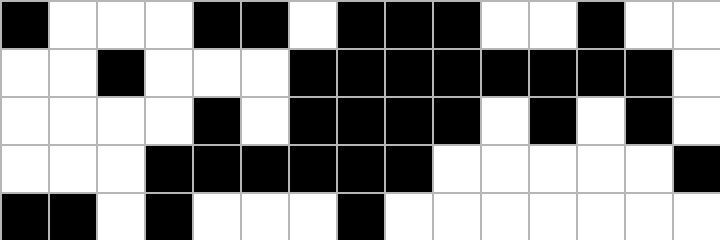[["black", "white", "white", "white", "black", "black", "white", "black", "black", "black", "white", "white", "black", "white", "white"], ["white", "white", "black", "white", "white", "white", "black", "black", "black", "black", "black", "black", "black", "black", "white"], ["white", "white", "white", "white", "black", "white", "black", "black", "black", "black", "white", "black", "white", "black", "white"], ["white", "white", "white", "black", "black", "black", "black", "black", "black", "white", "white", "white", "white", "white", "black"], ["black", "black", "white", "black", "white", "white", "white", "black", "white", "white", "white", "white", "white", "white", "white"]]